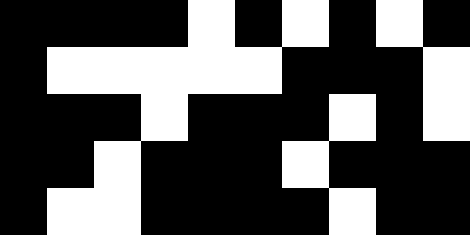[["black", "black", "black", "black", "white", "black", "white", "black", "white", "black"], ["black", "white", "white", "white", "white", "white", "black", "black", "black", "white"], ["black", "black", "black", "white", "black", "black", "black", "white", "black", "white"], ["black", "black", "white", "black", "black", "black", "white", "black", "black", "black"], ["black", "white", "white", "black", "black", "black", "black", "white", "black", "black"]]